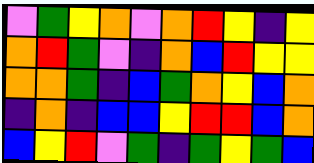[["violet", "green", "yellow", "orange", "violet", "orange", "red", "yellow", "indigo", "yellow"], ["orange", "red", "green", "violet", "indigo", "orange", "blue", "red", "yellow", "yellow"], ["orange", "orange", "green", "indigo", "blue", "green", "orange", "yellow", "blue", "orange"], ["indigo", "orange", "indigo", "blue", "blue", "yellow", "red", "red", "blue", "orange"], ["blue", "yellow", "red", "violet", "green", "indigo", "green", "yellow", "green", "blue"]]